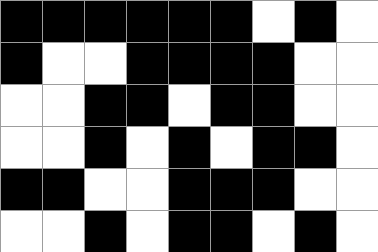[["black", "black", "black", "black", "black", "black", "white", "black", "white"], ["black", "white", "white", "black", "black", "black", "black", "white", "white"], ["white", "white", "black", "black", "white", "black", "black", "white", "white"], ["white", "white", "black", "white", "black", "white", "black", "black", "white"], ["black", "black", "white", "white", "black", "black", "black", "white", "white"], ["white", "white", "black", "white", "black", "black", "white", "black", "white"]]